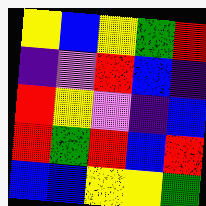[["yellow", "blue", "yellow", "green", "red"], ["indigo", "violet", "red", "blue", "indigo"], ["red", "yellow", "violet", "indigo", "blue"], ["red", "green", "red", "blue", "red"], ["blue", "blue", "yellow", "yellow", "green"]]